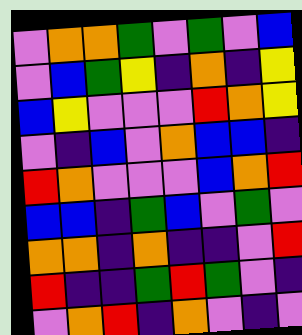[["violet", "orange", "orange", "green", "violet", "green", "violet", "blue"], ["violet", "blue", "green", "yellow", "indigo", "orange", "indigo", "yellow"], ["blue", "yellow", "violet", "violet", "violet", "red", "orange", "yellow"], ["violet", "indigo", "blue", "violet", "orange", "blue", "blue", "indigo"], ["red", "orange", "violet", "violet", "violet", "blue", "orange", "red"], ["blue", "blue", "indigo", "green", "blue", "violet", "green", "violet"], ["orange", "orange", "indigo", "orange", "indigo", "indigo", "violet", "red"], ["red", "indigo", "indigo", "green", "red", "green", "violet", "indigo"], ["violet", "orange", "red", "indigo", "orange", "violet", "indigo", "violet"]]